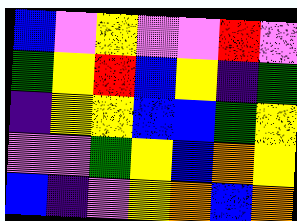[["blue", "violet", "yellow", "violet", "violet", "red", "violet"], ["green", "yellow", "red", "blue", "yellow", "indigo", "green"], ["indigo", "yellow", "yellow", "blue", "blue", "green", "yellow"], ["violet", "violet", "green", "yellow", "blue", "orange", "yellow"], ["blue", "indigo", "violet", "yellow", "orange", "blue", "orange"]]